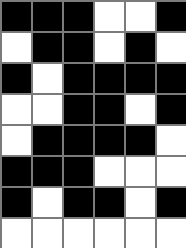[["black", "black", "black", "white", "white", "black"], ["white", "black", "black", "white", "black", "white"], ["black", "white", "black", "black", "black", "black"], ["white", "white", "black", "black", "white", "black"], ["white", "black", "black", "black", "black", "white"], ["black", "black", "black", "white", "white", "white"], ["black", "white", "black", "black", "white", "black"], ["white", "white", "white", "white", "white", "white"]]